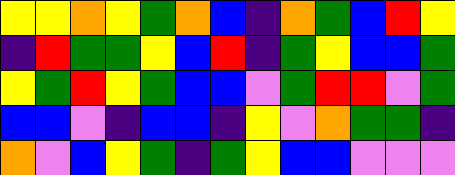[["yellow", "yellow", "orange", "yellow", "green", "orange", "blue", "indigo", "orange", "green", "blue", "red", "yellow"], ["indigo", "red", "green", "green", "yellow", "blue", "red", "indigo", "green", "yellow", "blue", "blue", "green"], ["yellow", "green", "red", "yellow", "green", "blue", "blue", "violet", "green", "red", "red", "violet", "green"], ["blue", "blue", "violet", "indigo", "blue", "blue", "indigo", "yellow", "violet", "orange", "green", "green", "indigo"], ["orange", "violet", "blue", "yellow", "green", "indigo", "green", "yellow", "blue", "blue", "violet", "violet", "violet"]]